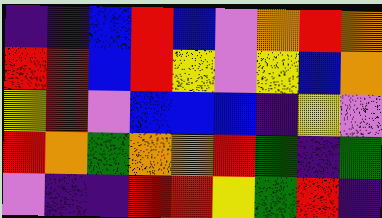[["indigo", "indigo", "blue", "red", "blue", "violet", "orange", "red", "orange"], ["red", "red", "blue", "red", "yellow", "violet", "yellow", "blue", "orange"], ["yellow", "red", "violet", "blue", "blue", "blue", "indigo", "yellow", "violet"], ["red", "orange", "green", "orange", "orange", "red", "green", "indigo", "green"], ["violet", "indigo", "indigo", "red", "red", "yellow", "green", "red", "indigo"]]